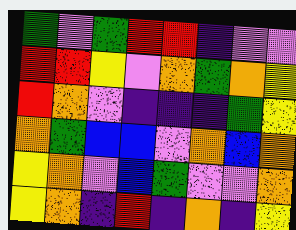[["green", "violet", "green", "red", "red", "indigo", "violet", "violet"], ["red", "red", "yellow", "violet", "orange", "green", "orange", "yellow"], ["red", "orange", "violet", "indigo", "indigo", "indigo", "green", "yellow"], ["orange", "green", "blue", "blue", "violet", "orange", "blue", "orange"], ["yellow", "orange", "violet", "blue", "green", "violet", "violet", "orange"], ["yellow", "orange", "indigo", "red", "indigo", "orange", "indigo", "yellow"]]